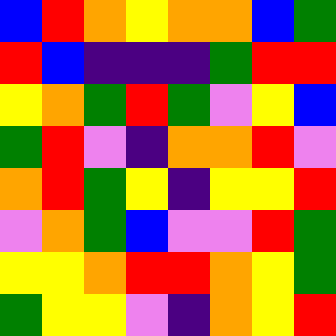[["blue", "red", "orange", "yellow", "orange", "orange", "blue", "green"], ["red", "blue", "indigo", "indigo", "indigo", "green", "red", "red"], ["yellow", "orange", "green", "red", "green", "violet", "yellow", "blue"], ["green", "red", "violet", "indigo", "orange", "orange", "red", "violet"], ["orange", "red", "green", "yellow", "indigo", "yellow", "yellow", "red"], ["violet", "orange", "green", "blue", "violet", "violet", "red", "green"], ["yellow", "yellow", "orange", "red", "red", "orange", "yellow", "green"], ["green", "yellow", "yellow", "violet", "indigo", "orange", "yellow", "red"]]